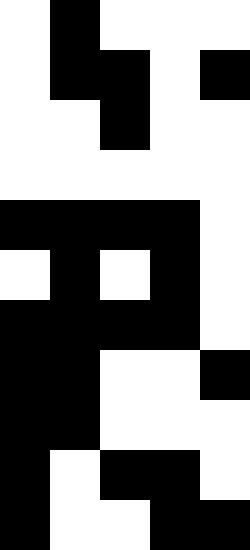[["white", "black", "white", "white", "white"], ["white", "black", "black", "white", "black"], ["white", "white", "black", "white", "white"], ["white", "white", "white", "white", "white"], ["black", "black", "black", "black", "white"], ["white", "black", "white", "black", "white"], ["black", "black", "black", "black", "white"], ["black", "black", "white", "white", "black"], ["black", "black", "white", "white", "white"], ["black", "white", "black", "black", "white"], ["black", "white", "white", "black", "black"]]